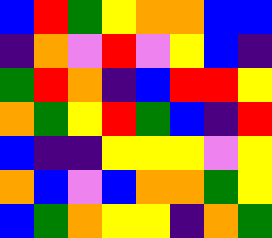[["blue", "red", "green", "yellow", "orange", "orange", "blue", "blue"], ["indigo", "orange", "violet", "red", "violet", "yellow", "blue", "indigo"], ["green", "red", "orange", "indigo", "blue", "red", "red", "yellow"], ["orange", "green", "yellow", "red", "green", "blue", "indigo", "red"], ["blue", "indigo", "indigo", "yellow", "yellow", "yellow", "violet", "yellow"], ["orange", "blue", "violet", "blue", "orange", "orange", "green", "yellow"], ["blue", "green", "orange", "yellow", "yellow", "indigo", "orange", "green"]]